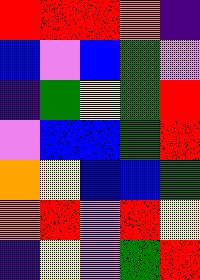[["red", "red", "red", "orange", "indigo"], ["blue", "violet", "blue", "green", "violet"], ["indigo", "green", "yellow", "green", "red"], ["violet", "blue", "blue", "green", "red"], ["orange", "yellow", "blue", "blue", "green"], ["orange", "red", "violet", "red", "yellow"], ["indigo", "yellow", "violet", "green", "red"]]